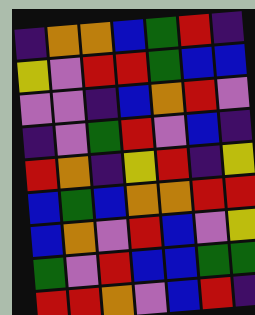[["indigo", "orange", "orange", "blue", "green", "red", "indigo"], ["yellow", "violet", "red", "red", "green", "blue", "blue"], ["violet", "violet", "indigo", "blue", "orange", "red", "violet"], ["indigo", "violet", "green", "red", "violet", "blue", "indigo"], ["red", "orange", "indigo", "yellow", "red", "indigo", "yellow"], ["blue", "green", "blue", "orange", "orange", "red", "red"], ["blue", "orange", "violet", "red", "blue", "violet", "yellow"], ["green", "violet", "red", "blue", "blue", "green", "green"], ["red", "red", "orange", "violet", "blue", "red", "indigo"]]